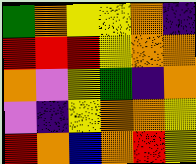[["green", "orange", "yellow", "yellow", "orange", "indigo"], ["red", "red", "red", "yellow", "orange", "orange"], ["orange", "violet", "yellow", "green", "indigo", "orange"], ["violet", "indigo", "yellow", "orange", "orange", "yellow"], ["red", "orange", "blue", "orange", "red", "yellow"]]